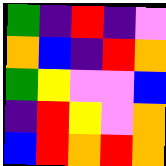[["green", "indigo", "red", "indigo", "violet"], ["orange", "blue", "indigo", "red", "orange"], ["green", "yellow", "violet", "violet", "blue"], ["indigo", "red", "yellow", "violet", "orange"], ["blue", "red", "orange", "red", "orange"]]